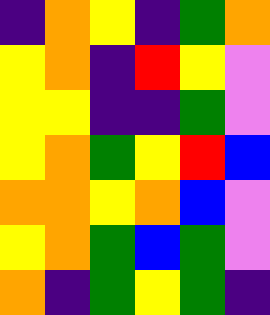[["indigo", "orange", "yellow", "indigo", "green", "orange"], ["yellow", "orange", "indigo", "red", "yellow", "violet"], ["yellow", "yellow", "indigo", "indigo", "green", "violet"], ["yellow", "orange", "green", "yellow", "red", "blue"], ["orange", "orange", "yellow", "orange", "blue", "violet"], ["yellow", "orange", "green", "blue", "green", "violet"], ["orange", "indigo", "green", "yellow", "green", "indigo"]]